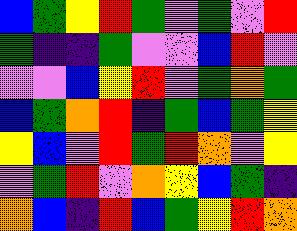[["blue", "green", "yellow", "red", "green", "violet", "green", "violet", "red"], ["green", "indigo", "indigo", "green", "violet", "violet", "blue", "red", "violet"], ["violet", "violet", "blue", "yellow", "red", "violet", "green", "orange", "green"], ["blue", "green", "orange", "red", "indigo", "green", "blue", "green", "yellow"], ["yellow", "blue", "violet", "red", "green", "red", "orange", "violet", "yellow"], ["violet", "green", "red", "violet", "orange", "yellow", "blue", "green", "indigo"], ["orange", "blue", "indigo", "red", "blue", "green", "yellow", "red", "orange"]]